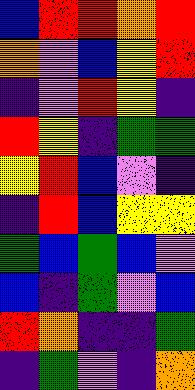[["blue", "red", "red", "orange", "red"], ["orange", "violet", "blue", "yellow", "red"], ["indigo", "violet", "red", "yellow", "indigo"], ["red", "yellow", "indigo", "green", "green"], ["yellow", "red", "blue", "violet", "indigo"], ["indigo", "red", "blue", "yellow", "yellow"], ["green", "blue", "green", "blue", "violet"], ["blue", "indigo", "green", "violet", "blue"], ["red", "orange", "indigo", "indigo", "green"], ["indigo", "green", "violet", "indigo", "orange"]]